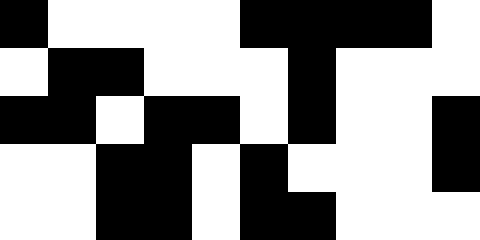[["black", "white", "white", "white", "white", "black", "black", "black", "black", "white"], ["white", "black", "black", "white", "white", "white", "black", "white", "white", "white"], ["black", "black", "white", "black", "black", "white", "black", "white", "white", "black"], ["white", "white", "black", "black", "white", "black", "white", "white", "white", "black"], ["white", "white", "black", "black", "white", "black", "black", "white", "white", "white"]]